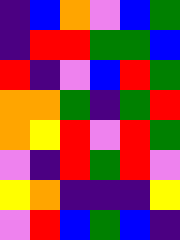[["indigo", "blue", "orange", "violet", "blue", "green"], ["indigo", "red", "red", "green", "green", "blue"], ["red", "indigo", "violet", "blue", "red", "green"], ["orange", "orange", "green", "indigo", "green", "red"], ["orange", "yellow", "red", "violet", "red", "green"], ["violet", "indigo", "red", "green", "red", "violet"], ["yellow", "orange", "indigo", "indigo", "indigo", "yellow"], ["violet", "red", "blue", "green", "blue", "indigo"]]